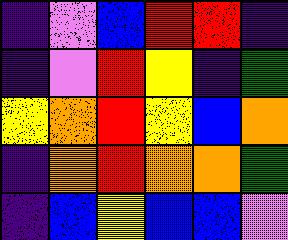[["indigo", "violet", "blue", "red", "red", "indigo"], ["indigo", "violet", "red", "yellow", "indigo", "green"], ["yellow", "orange", "red", "yellow", "blue", "orange"], ["indigo", "orange", "red", "orange", "orange", "green"], ["indigo", "blue", "yellow", "blue", "blue", "violet"]]